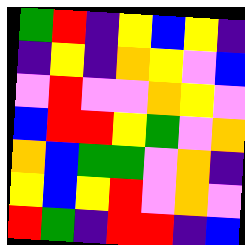[["green", "red", "indigo", "yellow", "blue", "yellow", "indigo"], ["indigo", "yellow", "indigo", "orange", "yellow", "violet", "blue"], ["violet", "red", "violet", "violet", "orange", "yellow", "violet"], ["blue", "red", "red", "yellow", "green", "violet", "orange"], ["orange", "blue", "green", "green", "violet", "orange", "indigo"], ["yellow", "blue", "yellow", "red", "violet", "orange", "violet"], ["red", "green", "indigo", "red", "red", "indigo", "blue"]]